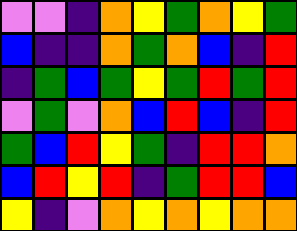[["violet", "violet", "indigo", "orange", "yellow", "green", "orange", "yellow", "green"], ["blue", "indigo", "indigo", "orange", "green", "orange", "blue", "indigo", "red"], ["indigo", "green", "blue", "green", "yellow", "green", "red", "green", "red"], ["violet", "green", "violet", "orange", "blue", "red", "blue", "indigo", "red"], ["green", "blue", "red", "yellow", "green", "indigo", "red", "red", "orange"], ["blue", "red", "yellow", "red", "indigo", "green", "red", "red", "blue"], ["yellow", "indigo", "violet", "orange", "yellow", "orange", "yellow", "orange", "orange"]]